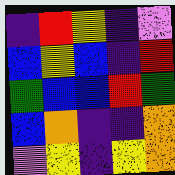[["indigo", "red", "yellow", "indigo", "violet"], ["blue", "yellow", "blue", "indigo", "red"], ["green", "blue", "blue", "red", "green"], ["blue", "orange", "indigo", "indigo", "orange"], ["violet", "yellow", "indigo", "yellow", "orange"]]